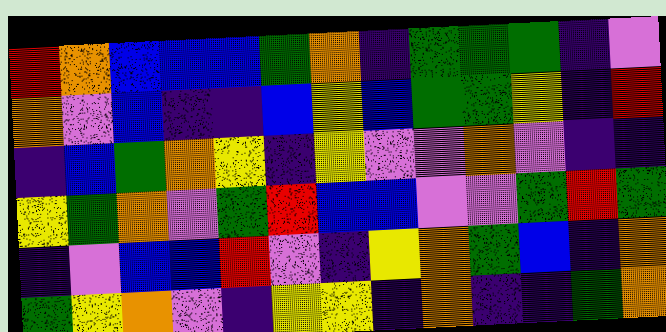[["red", "orange", "blue", "blue", "blue", "green", "orange", "indigo", "green", "green", "green", "indigo", "violet"], ["orange", "violet", "blue", "indigo", "indigo", "blue", "yellow", "blue", "green", "green", "yellow", "indigo", "red"], ["indigo", "blue", "green", "orange", "yellow", "indigo", "yellow", "violet", "violet", "orange", "violet", "indigo", "indigo"], ["yellow", "green", "orange", "violet", "green", "red", "blue", "blue", "violet", "violet", "green", "red", "green"], ["indigo", "violet", "blue", "blue", "red", "violet", "indigo", "yellow", "orange", "green", "blue", "indigo", "orange"], ["green", "yellow", "orange", "violet", "indigo", "yellow", "yellow", "indigo", "orange", "indigo", "indigo", "green", "orange"]]